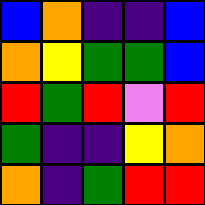[["blue", "orange", "indigo", "indigo", "blue"], ["orange", "yellow", "green", "green", "blue"], ["red", "green", "red", "violet", "red"], ["green", "indigo", "indigo", "yellow", "orange"], ["orange", "indigo", "green", "red", "red"]]